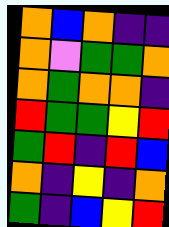[["orange", "blue", "orange", "indigo", "indigo"], ["orange", "violet", "green", "green", "orange"], ["orange", "green", "orange", "orange", "indigo"], ["red", "green", "green", "yellow", "red"], ["green", "red", "indigo", "red", "blue"], ["orange", "indigo", "yellow", "indigo", "orange"], ["green", "indigo", "blue", "yellow", "red"]]